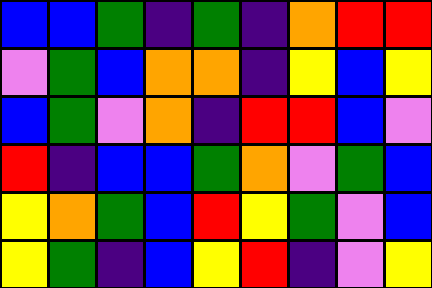[["blue", "blue", "green", "indigo", "green", "indigo", "orange", "red", "red"], ["violet", "green", "blue", "orange", "orange", "indigo", "yellow", "blue", "yellow"], ["blue", "green", "violet", "orange", "indigo", "red", "red", "blue", "violet"], ["red", "indigo", "blue", "blue", "green", "orange", "violet", "green", "blue"], ["yellow", "orange", "green", "blue", "red", "yellow", "green", "violet", "blue"], ["yellow", "green", "indigo", "blue", "yellow", "red", "indigo", "violet", "yellow"]]